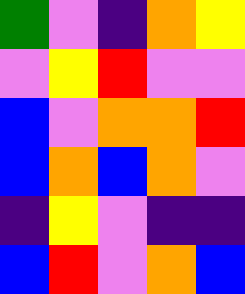[["green", "violet", "indigo", "orange", "yellow"], ["violet", "yellow", "red", "violet", "violet"], ["blue", "violet", "orange", "orange", "red"], ["blue", "orange", "blue", "orange", "violet"], ["indigo", "yellow", "violet", "indigo", "indigo"], ["blue", "red", "violet", "orange", "blue"]]